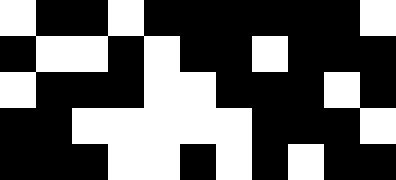[["white", "black", "black", "white", "black", "black", "black", "black", "black", "black", "white"], ["black", "white", "white", "black", "white", "black", "black", "white", "black", "black", "black"], ["white", "black", "black", "black", "white", "white", "black", "black", "black", "white", "black"], ["black", "black", "white", "white", "white", "white", "white", "black", "black", "black", "white"], ["black", "black", "black", "white", "white", "black", "white", "black", "white", "black", "black"]]